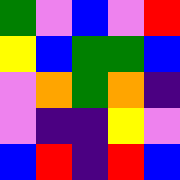[["green", "violet", "blue", "violet", "red"], ["yellow", "blue", "green", "green", "blue"], ["violet", "orange", "green", "orange", "indigo"], ["violet", "indigo", "indigo", "yellow", "violet"], ["blue", "red", "indigo", "red", "blue"]]